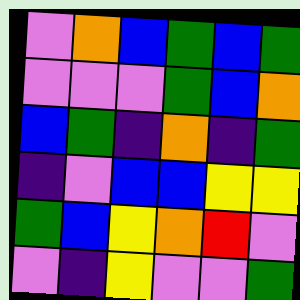[["violet", "orange", "blue", "green", "blue", "green"], ["violet", "violet", "violet", "green", "blue", "orange"], ["blue", "green", "indigo", "orange", "indigo", "green"], ["indigo", "violet", "blue", "blue", "yellow", "yellow"], ["green", "blue", "yellow", "orange", "red", "violet"], ["violet", "indigo", "yellow", "violet", "violet", "green"]]